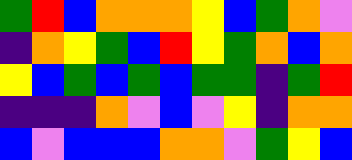[["green", "red", "blue", "orange", "orange", "orange", "yellow", "blue", "green", "orange", "violet"], ["indigo", "orange", "yellow", "green", "blue", "red", "yellow", "green", "orange", "blue", "orange"], ["yellow", "blue", "green", "blue", "green", "blue", "green", "green", "indigo", "green", "red"], ["indigo", "indigo", "indigo", "orange", "violet", "blue", "violet", "yellow", "indigo", "orange", "orange"], ["blue", "violet", "blue", "blue", "blue", "orange", "orange", "violet", "green", "yellow", "blue"]]